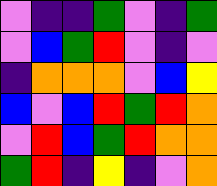[["violet", "indigo", "indigo", "green", "violet", "indigo", "green"], ["violet", "blue", "green", "red", "violet", "indigo", "violet"], ["indigo", "orange", "orange", "orange", "violet", "blue", "yellow"], ["blue", "violet", "blue", "red", "green", "red", "orange"], ["violet", "red", "blue", "green", "red", "orange", "orange"], ["green", "red", "indigo", "yellow", "indigo", "violet", "orange"]]